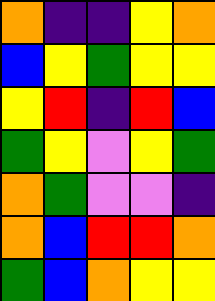[["orange", "indigo", "indigo", "yellow", "orange"], ["blue", "yellow", "green", "yellow", "yellow"], ["yellow", "red", "indigo", "red", "blue"], ["green", "yellow", "violet", "yellow", "green"], ["orange", "green", "violet", "violet", "indigo"], ["orange", "blue", "red", "red", "orange"], ["green", "blue", "orange", "yellow", "yellow"]]